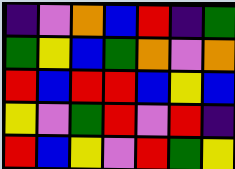[["indigo", "violet", "orange", "blue", "red", "indigo", "green"], ["green", "yellow", "blue", "green", "orange", "violet", "orange"], ["red", "blue", "red", "red", "blue", "yellow", "blue"], ["yellow", "violet", "green", "red", "violet", "red", "indigo"], ["red", "blue", "yellow", "violet", "red", "green", "yellow"]]